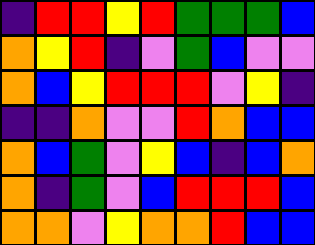[["indigo", "red", "red", "yellow", "red", "green", "green", "green", "blue"], ["orange", "yellow", "red", "indigo", "violet", "green", "blue", "violet", "violet"], ["orange", "blue", "yellow", "red", "red", "red", "violet", "yellow", "indigo"], ["indigo", "indigo", "orange", "violet", "violet", "red", "orange", "blue", "blue"], ["orange", "blue", "green", "violet", "yellow", "blue", "indigo", "blue", "orange"], ["orange", "indigo", "green", "violet", "blue", "red", "red", "red", "blue"], ["orange", "orange", "violet", "yellow", "orange", "orange", "red", "blue", "blue"]]